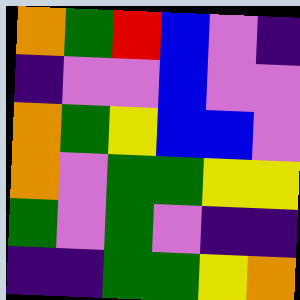[["orange", "green", "red", "blue", "violet", "indigo"], ["indigo", "violet", "violet", "blue", "violet", "violet"], ["orange", "green", "yellow", "blue", "blue", "violet"], ["orange", "violet", "green", "green", "yellow", "yellow"], ["green", "violet", "green", "violet", "indigo", "indigo"], ["indigo", "indigo", "green", "green", "yellow", "orange"]]